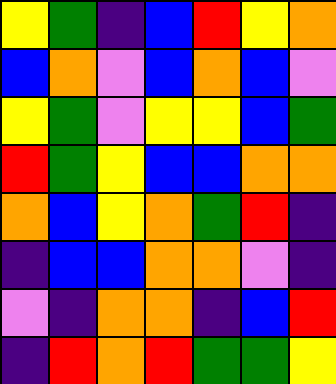[["yellow", "green", "indigo", "blue", "red", "yellow", "orange"], ["blue", "orange", "violet", "blue", "orange", "blue", "violet"], ["yellow", "green", "violet", "yellow", "yellow", "blue", "green"], ["red", "green", "yellow", "blue", "blue", "orange", "orange"], ["orange", "blue", "yellow", "orange", "green", "red", "indigo"], ["indigo", "blue", "blue", "orange", "orange", "violet", "indigo"], ["violet", "indigo", "orange", "orange", "indigo", "blue", "red"], ["indigo", "red", "orange", "red", "green", "green", "yellow"]]